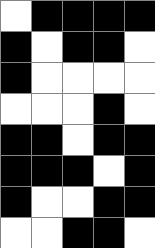[["white", "black", "black", "black", "black"], ["black", "white", "black", "black", "white"], ["black", "white", "white", "white", "white"], ["white", "white", "white", "black", "white"], ["black", "black", "white", "black", "black"], ["black", "black", "black", "white", "black"], ["black", "white", "white", "black", "black"], ["white", "white", "black", "black", "white"]]